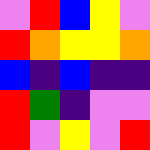[["violet", "red", "blue", "yellow", "violet"], ["red", "orange", "yellow", "yellow", "orange"], ["blue", "indigo", "blue", "indigo", "indigo"], ["red", "green", "indigo", "violet", "violet"], ["red", "violet", "yellow", "violet", "red"]]